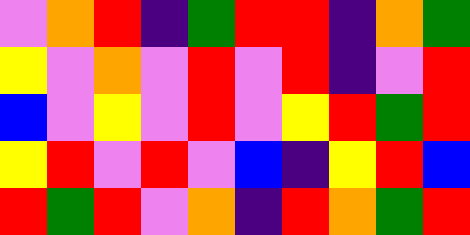[["violet", "orange", "red", "indigo", "green", "red", "red", "indigo", "orange", "green"], ["yellow", "violet", "orange", "violet", "red", "violet", "red", "indigo", "violet", "red"], ["blue", "violet", "yellow", "violet", "red", "violet", "yellow", "red", "green", "red"], ["yellow", "red", "violet", "red", "violet", "blue", "indigo", "yellow", "red", "blue"], ["red", "green", "red", "violet", "orange", "indigo", "red", "orange", "green", "red"]]